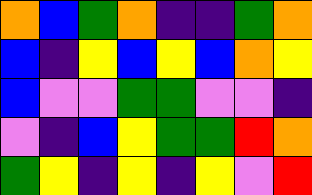[["orange", "blue", "green", "orange", "indigo", "indigo", "green", "orange"], ["blue", "indigo", "yellow", "blue", "yellow", "blue", "orange", "yellow"], ["blue", "violet", "violet", "green", "green", "violet", "violet", "indigo"], ["violet", "indigo", "blue", "yellow", "green", "green", "red", "orange"], ["green", "yellow", "indigo", "yellow", "indigo", "yellow", "violet", "red"]]